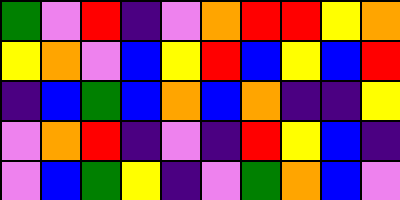[["green", "violet", "red", "indigo", "violet", "orange", "red", "red", "yellow", "orange"], ["yellow", "orange", "violet", "blue", "yellow", "red", "blue", "yellow", "blue", "red"], ["indigo", "blue", "green", "blue", "orange", "blue", "orange", "indigo", "indigo", "yellow"], ["violet", "orange", "red", "indigo", "violet", "indigo", "red", "yellow", "blue", "indigo"], ["violet", "blue", "green", "yellow", "indigo", "violet", "green", "orange", "blue", "violet"]]